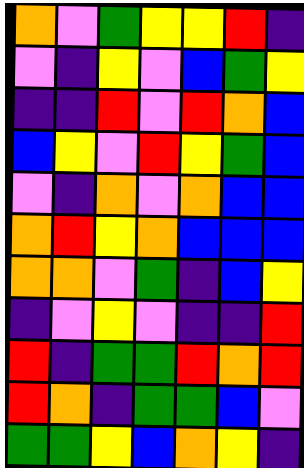[["orange", "violet", "green", "yellow", "yellow", "red", "indigo"], ["violet", "indigo", "yellow", "violet", "blue", "green", "yellow"], ["indigo", "indigo", "red", "violet", "red", "orange", "blue"], ["blue", "yellow", "violet", "red", "yellow", "green", "blue"], ["violet", "indigo", "orange", "violet", "orange", "blue", "blue"], ["orange", "red", "yellow", "orange", "blue", "blue", "blue"], ["orange", "orange", "violet", "green", "indigo", "blue", "yellow"], ["indigo", "violet", "yellow", "violet", "indigo", "indigo", "red"], ["red", "indigo", "green", "green", "red", "orange", "red"], ["red", "orange", "indigo", "green", "green", "blue", "violet"], ["green", "green", "yellow", "blue", "orange", "yellow", "indigo"]]